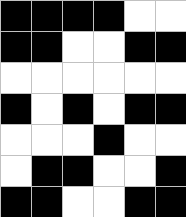[["black", "black", "black", "black", "white", "white"], ["black", "black", "white", "white", "black", "black"], ["white", "white", "white", "white", "white", "white"], ["black", "white", "black", "white", "black", "black"], ["white", "white", "white", "black", "white", "white"], ["white", "black", "black", "white", "white", "black"], ["black", "black", "white", "white", "black", "black"]]